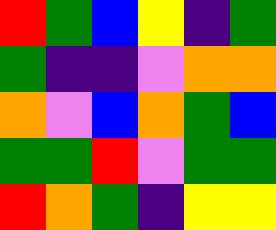[["red", "green", "blue", "yellow", "indigo", "green"], ["green", "indigo", "indigo", "violet", "orange", "orange"], ["orange", "violet", "blue", "orange", "green", "blue"], ["green", "green", "red", "violet", "green", "green"], ["red", "orange", "green", "indigo", "yellow", "yellow"]]